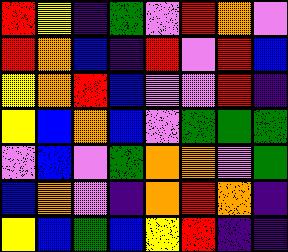[["red", "yellow", "indigo", "green", "violet", "red", "orange", "violet"], ["red", "orange", "blue", "indigo", "red", "violet", "red", "blue"], ["yellow", "orange", "red", "blue", "violet", "violet", "red", "indigo"], ["yellow", "blue", "orange", "blue", "violet", "green", "green", "green"], ["violet", "blue", "violet", "green", "orange", "orange", "violet", "green"], ["blue", "orange", "violet", "indigo", "orange", "red", "orange", "indigo"], ["yellow", "blue", "green", "blue", "yellow", "red", "indigo", "indigo"]]